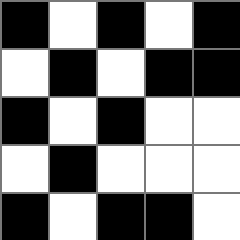[["black", "white", "black", "white", "black"], ["white", "black", "white", "black", "black"], ["black", "white", "black", "white", "white"], ["white", "black", "white", "white", "white"], ["black", "white", "black", "black", "white"]]